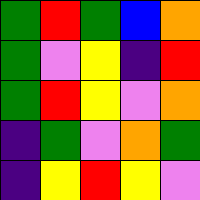[["green", "red", "green", "blue", "orange"], ["green", "violet", "yellow", "indigo", "red"], ["green", "red", "yellow", "violet", "orange"], ["indigo", "green", "violet", "orange", "green"], ["indigo", "yellow", "red", "yellow", "violet"]]